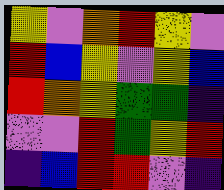[["yellow", "violet", "orange", "red", "yellow", "violet"], ["red", "blue", "yellow", "violet", "yellow", "blue"], ["red", "orange", "yellow", "green", "green", "indigo"], ["violet", "violet", "red", "green", "yellow", "red"], ["indigo", "blue", "red", "red", "violet", "indigo"]]